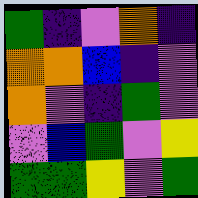[["green", "indigo", "violet", "orange", "indigo"], ["orange", "orange", "blue", "indigo", "violet"], ["orange", "violet", "indigo", "green", "violet"], ["violet", "blue", "green", "violet", "yellow"], ["green", "green", "yellow", "violet", "green"]]